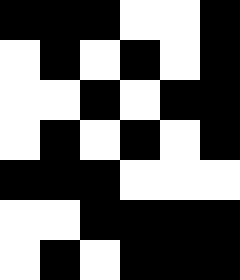[["black", "black", "black", "white", "white", "black"], ["white", "black", "white", "black", "white", "black"], ["white", "white", "black", "white", "black", "black"], ["white", "black", "white", "black", "white", "black"], ["black", "black", "black", "white", "white", "white"], ["white", "white", "black", "black", "black", "black"], ["white", "black", "white", "black", "black", "black"]]